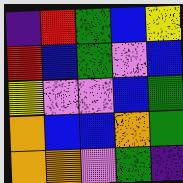[["indigo", "red", "green", "blue", "yellow"], ["red", "blue", "green", "violet", "blue"], ["yellow", "violet", "violet", "blue", "green"], ["orange", "blue", "blue", "orange", "green"], ["orange", "orange", "violet", "green", "indigo"]]